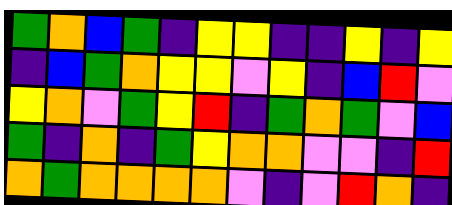[["green", "orange", "blue", "green", "indigo", "yellow", "yellow", "indigo", "indigo", "yellow", "indigo", "yellow"], ["indigo", "blue", "green", "orange", "yellow", "yellow", "violet", "yellow", "indigo", "blue", "red", "violet"], ["yellow", "orange", "violet", "green", "yellow", "red", "indigo", "green", "orange", "green", "violet", "blue"], ["green", "indigo", "orange", "indigo", "green", "yellow", "orange", "orange", "violet", "violet", "indigo", "red"], ["orange", "green", "orange", "orange", "orange", "orange", "violet", "indigo", "violet", "red", "orange", "indigo"]]